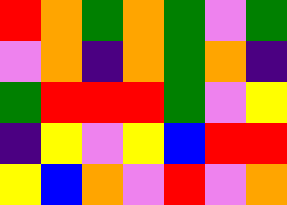[["red", "orange", "green", "orange", "green", "violet", "green"], ["violet", "orange", "indigo", "orange", "green", "orange", "indigo"], ["green", "red", "red", "red", "green", "violet", "yellow"], ["indigo", "yellow", "violet", "yellow", "blue", "red", "red"], ["yellow", "blue", "orange", "violet", "red", "violet", "orange"]]